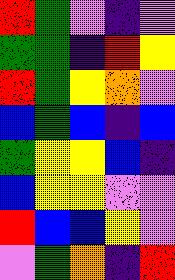[["red", "green", "violet", "indigo", "violet"], ["green", "green", "indigo", "red", "yellow"], ["red", "green", "yellow", "orange", "violet"], ["blue", "green", "blue", "indigo", "blue"], ["green", "yellow", "yellow", "blue", "indigo"], ["blue", "yellow", "yellow", "violet", "violet"], ["red", "blue", "blue", "yellow", "violet"], ["violet", "green", "orange", "indigo", "red"]]